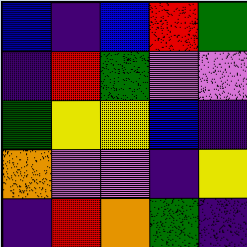[["blue", "indigo", "blue", "red", "green"], ["indigo", "red", "green", "violet", "violet"], ["green", "yellow", "yellow", "blue", "indigo"], ["orange", "violet", "violet", "indigo", "yellow"], ["indigo", "red", "orange", "green", "indigo"]]